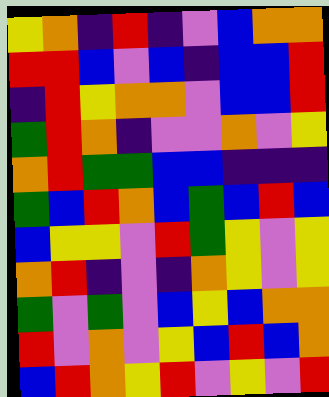[["yellow", "orange", "indigo", "red", "indigo", "violet", "blue", "orange", "orange"], ["red", "red", "blue", "violet", "blue", "indigo", "blue", "blue", "red"], ["indigo", "red", "yellow", "orange", "orange", "violet", "blue", "blue", "red"], ["green", "red", "orange", "indigo", "violet", "violet", "orange", "violet", "yellow"], ["orange", "red", "green", "green", "blue", "blue", "indigo", "indigo", "indigo"], ["green", "blue", "red", "orange", "blue", "green", "blue", "red", "blue"], ["blue", "yellow", "yellow", "violet", "red", "green", "yellow", "violet", "yellow"], ["orange", "red", "indigo", "violet", "indigo", "orange", "yellow", "violet", "yellow"], ["green", "violet", "green", "violet", "blue", "yellow", "blue", "orange", "orange"], ["red", "violet", "orange", "violet", "yellow", "blue", "red", "blue", "orange"], ["blue", "red", "orange", "yellow", "red", "violet", "yellow", "violet", "red"]]